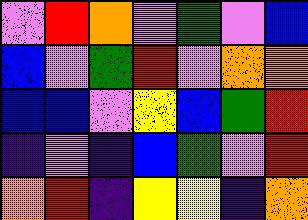[["violet", "red", "orange", "violet", "green", "violet", "blue"], ["blue", "violet", "green", "red", "violet", "orange", "orange"], ["blue", "blue", "violet", "yellow", "blue", "green", "red"], ["indigo", "violet", "indigo", "blue", "green", "violet", "red"], ["orange", "red", "indigo", "yellow", "yellow", "indigo", "orange"]]